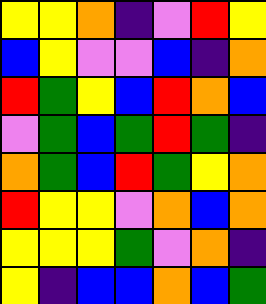[["yellow", "yellow", "orange", "indigo", "violet", "red", "yellow"], ["blue", "yellow", "violet", "violet", "blue", "indigo", "orange"], ["red", "green", "yellow", "blue", "red", "orange", "blue"], ["violet", "green", "blue", "green", "red", "green", "indigo"], ["orange", "green", "blue", "red", "green", "yellow", "orange"], ["red", "yellow", "yellow", "violet", "orange", "blue", "orange"], ["yellow", "yellow", "yellow", "green", "violet", "orange", "indigo"], ["yellow", "indigo", "blue", "blue", "orange", "blue", "green"]]